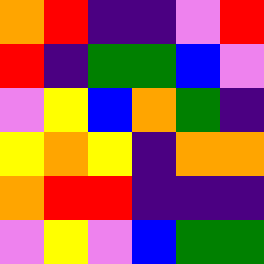[["orange", "red", "indigo", "indigo", "violet", "red"], ["red", "indigo", "green", "green", "blue", "violet"], ["violet", "yellow", "blue", "orange", "green", "indigo"], ["yellow", "orange", "yellow", "indigo", "orange", "orange"], ["orange", "red", "red", "indigo", "indigo", "indigo"], ["violet", "yellow", "violet", "blue", "green", "green"]]